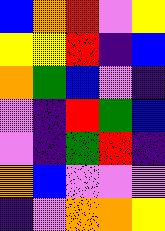[["blue", "orange", "red", "violet", "yellow"], ["yellow", "yellow", "red", "indigo", "blue"], ["orange", "green", "blue", "violet", "indigo"], ["violet", "indigo", "red", "green", "blue"], ["violet", "indigo", "green", "red", "indigo"], ["orange", "blue", "violet", "violet", "violet"], ["indigo", "violet", "orange", "orange", "yellow"]]